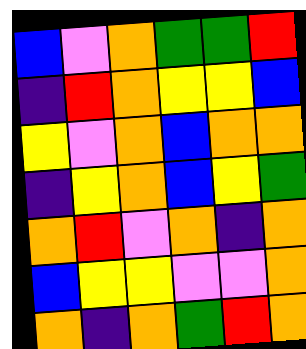[["blue", "violet", "orange", "green", "green", "red"], ["indigo", "red", "orange", "yellow", "yellow", "blue"], ["yellow", "violet", "orange", "blue", "orange", "orange"], ["indigo", "yellow", "orange", "blue", "yellow", "green"], ["orange", "red", "violet", "orange", "indigo", "orange"], ["blue", "yellow", "yellow", "violet", "violet", "orange"], ["orange", "indigo", "orange", "green", "red", "orange"]]